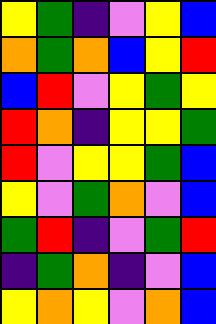[["yellow", "green", "indigo", "violet", "yellow", "blue"], ["orange", "green", "orange", "blue", "yellow", "red"], ["blue", "red", "violet", "yellow", "green", "yellow"], ["red", "orange", "indigo", "yellow", "yellow", "green"], ["red", "violet", "yellow", "yellow", "green", "blue"], ["yellow", "violet", "green", "orange", "violet", "blue"], ["green", "red", "indigo", "violet", "green", "red"], ["indigo", "green", "orange", "indigo", "violet", "blue"], ["yellow", "orange", "yellow", "violet", "orange", "blue"]]